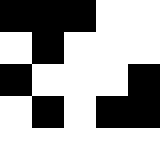[["black", "black", "black", "white", "white"], ["white", "black", "white", "white", "white"], ["black", "white", "white", "white", "black"], ["white", "black", "white", "black", "black"], ["white", "white", "white", "white", "white"]]